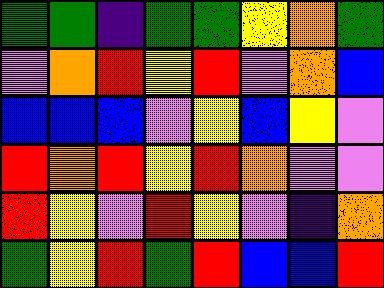[["green", "green", "indigo", "green", "green", "yellow", "orange", "green"], ["violet", "orange", "red", "yellow", "red", "violet", "orange", "blue"], ["blue", "blue", "blue", "violet", "yellow", "blue", "yellow", "violet"], ["red", "orange", "red", "yellow", "red", "orange", "violet", "violet"], ["red", "yellow", "violet", "red", "yellow", "violet", "indigo", "orange"], ["green", "yellow", "red", "green", "red", "blue", "blue", "red"]]